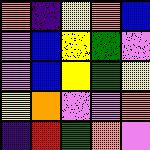[["orange", "indigo", "yellow", "orange", "blue"], ["violet", "blue", "yellow", "green", "violet"], ["violet", "blue", "yellow", "green", "yellow"], ["yellow", "orange", "violet", "violet", "orange"], ["indigo", "red", "green", "orange", "violet"]]